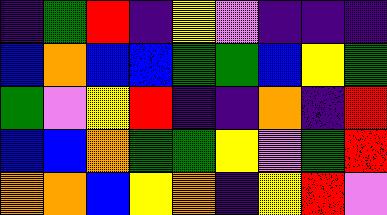[["indigo", "green", "red", "indigo", "yellow", "violet", "indigo", "indigo", "indigo"], ["blue", "orange", "blue", "blue", "green", "green", "blue", "yellow", "green"], ["green", "violet", "yellow", "red", "indigo", "indigo", "orange", "indigo", "red"], ["blue", "blue", "orange", "green", "green", "yellow", "violet", "green", "red"], ["orange", "orange", "blue", "yellow", "orange", "indigo", "yellow", "red", "violet"]]